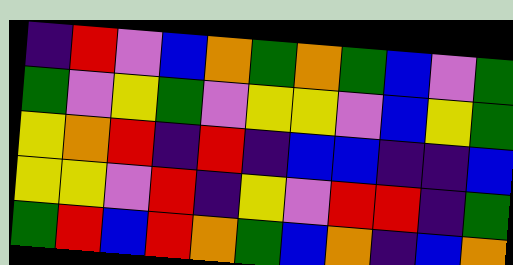[["indigo", "red", "violet", "blue", "orange", "green", "orange", "green", "blue", "violet", "green"], ["green", "violet", "yellow", "green", "violet", "yellow", "yellow", "violet", "blue", "yellow", "green"], ["yellow", "orange", "red", "indigo", "red", "indigo", "blue", "blue", "indigo", "indigo", "blue"], ["yellow", "yellow", "violet", "red", "indigo", "yellow", "violet", "red", "red", "indigo", "green"], ["green", "red", "blue", "red", "orange", "green", "blue", "orange", "indigo", "blue", "orange"]]